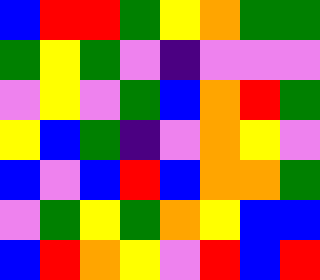[["blue", "red", "red", "green", "yellow", "orange", "green", "green"], ["green", "yellow", "green", "violet", "indigo", "violet", "violet", "violet"], ["violet", "yellow", "violet", "green", "blue", "orange", "red", "green"], ["yellow", "blue", "green", "indigo", "violet", "orange", "yellow", "violet"], ["blue", "violet", "blue", "red", "blue", "orange", "orange", "green"], ["violet", "green", "yellow", "green", "orange", "yellow", "blue", "blue"], ["blue", "red", "orange", "yellow", "violet", "red", "blue", "red"]]